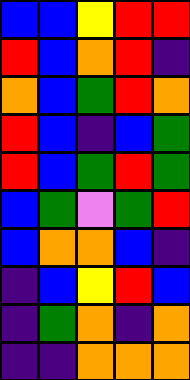[["blue", "blue", "yellow", "red", "red"], ["red", "blue", "orange", "red", "indigo"], ["orange", "blue", "green", "red", "orange"], ["red", "blue", "indigo", "blue", "green"], ["red", "blue", "green", "red", "green"], ["blue", "green", "violet", "green", "red"], ["blue", "orange", "orange", "blue", "indigo"], ["indigo", "blue", "yellow", "red", "blue"], ["indigo", "green", "orange", "indigo", "orange"], ["indigo", "indigo", "orange", "orange", "orange"]]